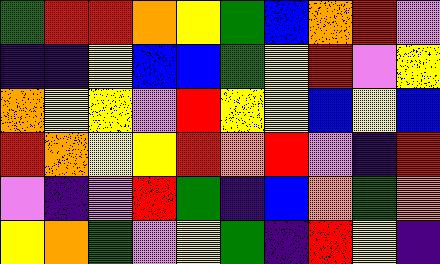[["green", "red", "red", "orange", "yellow", "green", "blue", "orange", "red", "violet"], ["indigo", "indigo", "yellow", "blue", "blue", "green", "yellow", "red", "violet", "yellow"], ["orange", "yellow", "yellow", "violet", "red", "yellow", "yellow", "blue", "yellow", "blue"], ["red", "orange", "yellow", "yellow", "red", "orange", "red", "violet", "indigo", "red"], ["violet", "indigo", "violet", "red", "green", "indigo", "blue", "orange", "green", "orange"], ["yellow", "orange", "green", "violet", "yellow", "green", "indigo", "red", "yellow", "indigo"]]